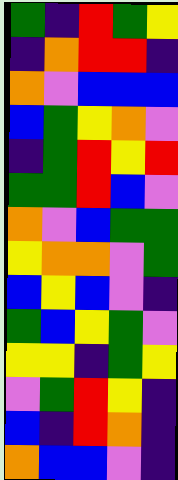[["green", "indigo", "red", "green", "yellow"], ["indigo", "orange", "red", "red", "indigo"], ["orange", "violet", "blue", "blue", "blue"], ["blue", "green", "yellow", "orange", "violet"], ["indigo", "green", "red", "yellow", "red"], ["green", "green", "red", "blue", "violet"], ["orange", "violet", "blue", "green", "green"], ["yellow", "orange", "orange", "violet", "green"], ["blue", "yellow", "blue", "violet", "indigo"], ["green", "blue", "yellow", "green", "violet"], ["yellow", "yellow", "indigo", "green", "yellow"], ["violet", "green", "red", "yellow", "indigo"], ["blue", "indigo", "red", "orange", "indigo"], ["orange", "blue", "blue", "violet", "indigo"]]